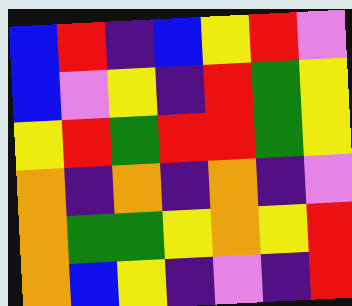[["blue", "red", "indigo", "blue", "yellow", "red", "violet"], ["blue", "violet", "yellow", "indigo", "red", "green", "yellow"], ["yellow", "red", "green", "red", "red", "green", "yellow"], ["orange", "indigo", "orange", "indigo", "orange", "indigo", "violet"], ["orange", "green", "green", "yellow", "orange", "yellow", "red"], ["orange", "blue", "yellow", "indigo", "violet", "indigo", "red"]]